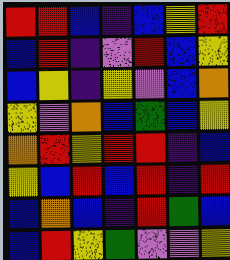[["red", "red", "blue", "indigo", "blue", "yellow", "red"], ["blue", "red", "indigo", "violet", "red", "blue", "yellow"], ["blue", "yellow", "indigo", "yellow", "violet", "blue", "orange"], ["yellow", "violet", "orange", "blue", "green", "blue", "yellow"], ["orange", "red", "yellow", "red", "red", "indigo", "blue"], ["yellow", "blue", "red", "blue", "red", "indigo", "red"], ["blue", "orange", "blue", "indigo", "red", "green", "blue"], ["blue", "red", "yellow", "green", "violet", "violet", "yellow"]]